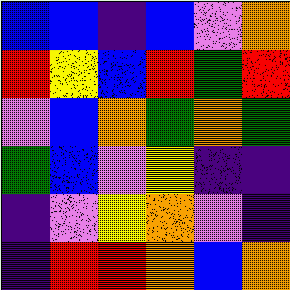[["blue", "blue", "indigo", "blue", "violet", "orange"], ["red", "yellow", "blue", "red", "green", "red"], ["violet", "blue", "orange", "green", "orange", "green"], ["green", "blue", "violet", "yellow", "indigo", "indigo"], ["indigo", "violet", "yellow", "orange", "violet", "indigo"], ["indigo", "red", "red", "orange", "blue", "orange"]]